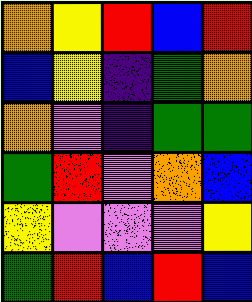[["orange", "yellow", "red", "blue", "red"], ["blue", "yellow", "indigo", "green", "orange"], ["orange", "violet", "indigo", "green", "green"], ["green", "red", "violet", "orange", "blue"], ["yellow", "violet", "violet", "violet", "yellow"], ["green", "red", "blue", "red", "blue"]]